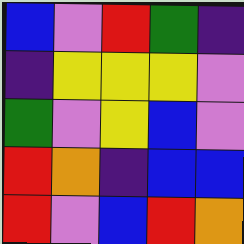[["blue", "violet", "red", "green", "indigo"], ["indigo", "yellow", "yellow", "yellow", "violet"], ["green", "violet", "yellow", "blue", "violet"], ["red", "orange", "indigo", "blue", "blue"], ["red", "violet", "blue", "red", "orange"]]